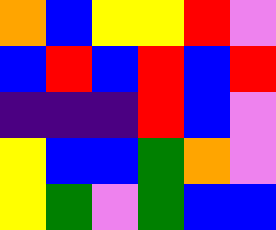[["orange", "blue", "yellow", "yellow", "red", "violet"], ["blue", "red", "blue", "red", "blue", "red"], ["indigo", "indigo", "indigo", "red", "blue", "violet"], ["yellow", "blue", "blue", "green", "orange", "violet"], ["yellow", "green", "violet", "green", "blue", "blue"]]